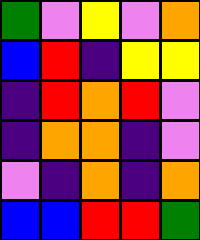[["green", "violet", "yellow", "violet", "orange"], ["blue", "red", "indigo", "yellow", "yellow"], ["indigo", "red", "orange", "red", "violet"], ["indigo", "orange", "orange", "indigo", "violet"], ["violet", "indigo", "orange", "indigo", "orange"], ["blue", "blue", "red", "red", "green"]]